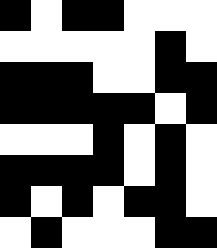[["black", "white", "black", "black", "white", "white", "white"], ["white", "white", "white", "white", "white", "black", "white"], ["black", "black", "black", "white", "white", "black", "black"], ["black", "black", "black", "black", "black", "white", "black"], ["white", "white", "white", "black", "white", "black", "white"], ["black", "black", "black", "black", "white", "black", "white"], ["black", "white", "black", "white", "black", "black", "white"], ["white", "black", "white", "white", "white", "black", "black"]]